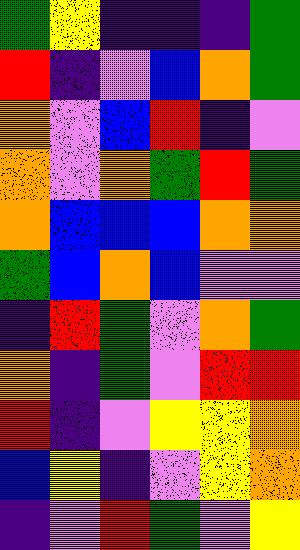[["green", "yellow", "indigo", "indigo", "indigo", "green"], ["red", "indigo", "violet", "blue", "orange", "green"], ["orange", "violet", "blue", "red", "indigo", "violet"], ["orange", "violet", "orange", "green", "red", "green"], ["orange", "blue", "blue", "blue", "orange", "orange"], ["green", "blue", "orange", "blue", "violet", "violet"], ["indigo", "red", "green", "violet", "orange", "green"], ["orange", "indigo", "green", "violet", "red", "red"], ["red", "indigo", "violet", "yellow", "yellow", "orange"], ["blue", "yellow", "indigo", "violet", "yellow", "orange"], ["indigo", "violet", "red", "green", "violet", "yellow"]]